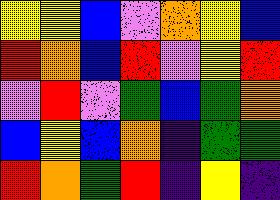[["yellow", "yellow", "blue", "violet", "orange", "yellow", "blue"], ["red", "orange", "blue", "red", "violet", "yellow", "red"], ["violet", "red", "violet", "green", "blue", "green", "orange"], ["blue", "yellow", "blue", "orange", "indigo", "green", "green"], ["red", "orange", "green", "red", "indigo", "yellow", "indigo"]]